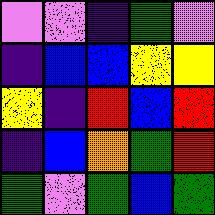[["violet", "violet", "indigo", "green", "violet"], ["indigo", "blue", "blue", "yellow", "yellow"], ["yellow", "indigo", "red", "blue", "red"], ["indigo", "blue", "orange", "green", "red"], ["green", "violet", "green", "blue", "green"]]